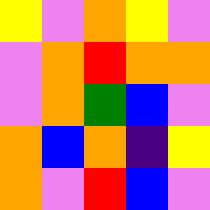[["yellow", "violet", "orange", "yellow", "violet"], ["violet", "orange", "red", "orange", "orange"], ["violet", "orange", "green", "blue", "violet"], ["orange", "blue", "orange", "indigo", "yellow"], ["orange", "violet", "red", "blue", "violet"]]